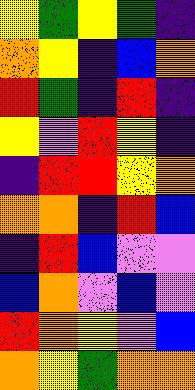[["yellow", "green", "yellow", "green", "indigo"], ["orange", "yellow", "indigo", "blue", "orange"], ["red", "green", "indigo", "red", "indigo"], ["yellow", "violet", "red", "yellow", "indigo"], ["indigo", "red", "red", "yellow", "orange"], ["orange", "orange", "indigo", "red", "blue"], ["indigo", "red", "blue", "violet", "violet"], ["blue", "orange", "violet", "blue", "violet"], ["red", "orange", "yellow", "violet", "blue"], ["orange", "yellow", "green", "orange", "orange"]]